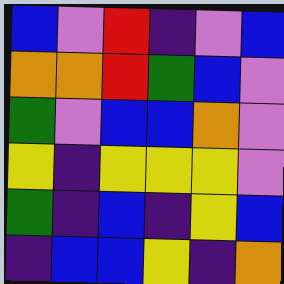[["blue", "violet", "red", "indigo", "violet", "blue"], ["orange", "orange", "red", "green", "blue", "violet"], ["green", "violet", "blue", "blue", "orange", "violet"], ["yellow", "indigo", "yellow", "yellow", "yellow", "violet"], ["green", "indigo", "blue", "indigo", "yellow", "blue"], ["indigo", "blue", "blue", "yellow", "indigo", "orange"]]